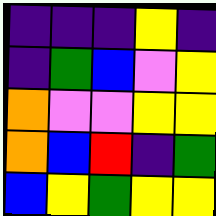[["indigo", "indigo", "indigo", "yellow", "indigo"], ["indigo", "green", "blue", "violet", "yellow"], ["orange", "violet", "violet", "yellow", "yellow"], ["orange", "blue", "red", "indigo", "green"], ["blue", "yellow", "green", "yellow", "yellow"]]